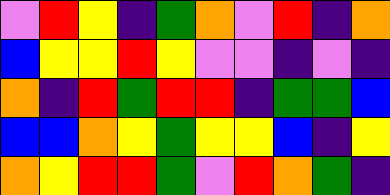[["violet", "red", "yellow", "indigo", "green", "orange", "violet", "red", "indigo", "orange"], ["blue", "yellow", "yellow", "red", "yellow", "violet", "violet", "indigo", "violet", "indigo"], ["orange", "indigo", "red", "green", "red", "red", "indigo", "green", "green", "blue"], ["blue", "blue", "orange", "yellow", "green", "yellow", "yellow", "blue", "indigo", "yellow"], ["orange", "yellow", "red", "red", "green", "violet", "red", "orange", "green", "indigo"]]